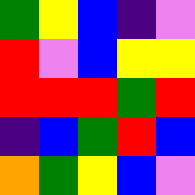[["green", "yellow", "blue", "indigo", "violet"], ["red", "violet", "blue", "yellow", "yellow"], ["red", "red", "red", "green", "red"], ["indigo", "blue", "green", "red", "blue"], ["orange", "green", "yellow", "blue", "violet"]]